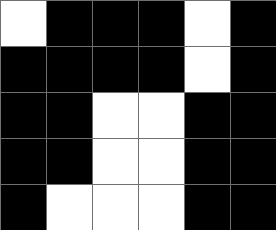[["white", "black", "black", "black", "white", "black"], ["black", "black", "black", "black", "white", "black"], ["black", "black", "white", "white", "black", "black"], ["black", "black", "white", "white", "black", "black"], ["black", "white", "white", "white", "black", "black"]]